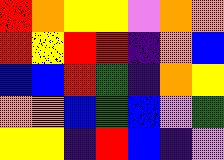[["red", "orange", "yellow", "yellow", "violet", "orange", "orange"], ["red", "yellow", "red", "red", "indigo", "orange", "blue"], ["blue", "blue", "red", "green", "indigo", "orange", "yellow"], ["orange", "orange", "blue", "green", "blue", "violet", "green"], ["yellow", "yellow", "indigo", "red", "blue", "indigo", "violet"]]